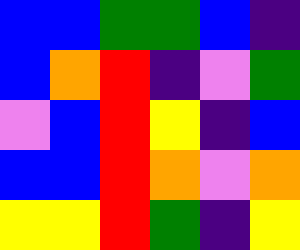[["blue", "blue", "green", "green", "blue", "indigo"], ["blue", "orange", "red", "indigo", "violet", "green"], ["violet", "blue", "red", "yellow", "indigo", "blue"], ["blue", "blue", "red", "orange", "violet", "orange"], ["yellow", "yellow", "red", "green", "indigo", "yellow"]]